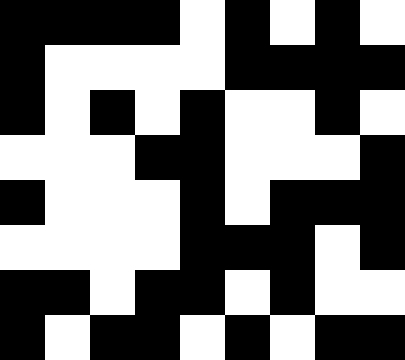[["black", "black", "black", "black", "white", "black", "white", "black", "white"], ["black", "white", "white", "white", "white", "black", "black", "black", "black"], ["black", "white", "black", "white", "black", "white", "white", "black", "white"], ["white", "white", "white", "black", "black", "white", "white", "white", "black"], ["black", "white", "white", "white", "black", "white", "black", "black", "black"], ["white", "white", "white", "white", "black", "black", "black", "white", "black"], ["black", "black", "white", "black", "black", "white", "black", "white", "white"], ["black", "white", "black", "black", "white", "black", "white", "black", "black"]]